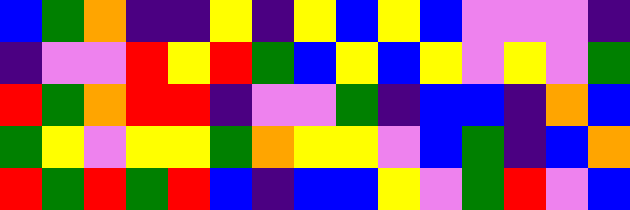[["blue", "green", "orange", "indigo", "indigo", "yellow", "indigo", "yellow", "blue", "yellow", "blue", "violet", "violet", "violet", "indigo"], ["indigo", "violet", "violet", "red", "yellow", "red", "green", "blue", "yellow", "blue", "yellow", "violet", "yellow", "violet", "green"], ["red", "green", "orange", "red", "red", "indigo", "violet", "violet", "green", "indigo", "blue", "blue", "indigo", "orange", "blue"], ["green", "yellow", "violet", "yellow", "yellow", "green", "orange", "yellow", "yellow", "violet", "blue", "green", "indigo", "blue", "orange"], ["red", "green", "red", "green", "red", "blue", "indigo", "blue", "blue", "yellow", "violet", "green", "red", "violet", "blue"]]